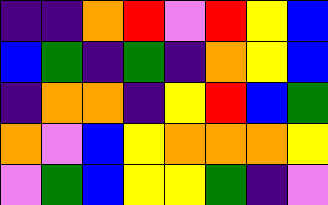[["indigo", "indigo", "orange", "red", "violet", "red", "yellow", "blue"], ["blue", "green", "indigo", "green", "indigo", "orange", "yellow", "blue"], ["indigo", "orange", "orange", "indigo", "yellow", "red", "blue", "green"], ["orange", "violet", "blue", "yellow", "orange", "orange", "orange", "yellow"], ["violet", "green", "blue", "yellow", "yellow", "green", "indigo", "violet"]]